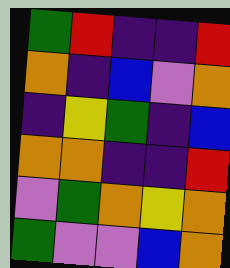[["green", "red", "indigo", "indigo", "red"], ["orange", "indigo", "blue", "violet", "orange"], ["indigo", "yellow", "green", "indigo", "blue"], ["orange", "orange", "indigo", "indigo", "red"], ["violet", "green", "orange", "yellow", "orange"], ["green", "violet", "violet", "blue", "orange"]]